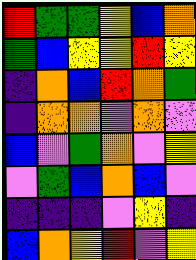[["red", "green", "green", "yellow", "blue", "orange"], ["green", "blue", "yellow", "yellow", "red", "yellow"], ["indigo", "orange", "blue", "red", "orange", "green"], ["indigo", "orange", "orange", "violet", "orange", "violet"], ["blue", "violet", "green", "orange", "violet", "yellow"], ["violet", "green", "blue", "orange", "blue", "violet"], ["indigo", "indigo", "indigo", "violet", "yellow", "indigo"], ["blue", "orange", "yellow", "red", "violet", "yellow"]]